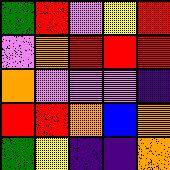[["green", "red", "violet", "yellow", "red"], ["violet", "orange", "red", "red", "red"], ["orange", "violet", "violet", "violet", "indigo"], ["red", "red", "orange", "blue", "orange"], ["green", "yellow", "indigo", "indigo", "orange"]]